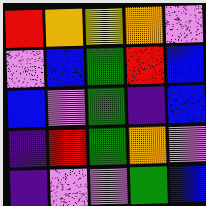[["red", "orange", "yellow", "orange", "violet"], ["violet", "blue", "green", "red", "blue"], ["blue", "violet", "green", "indigo", "blue"], ["indigo", "red", "green", "orange", "violet"], ["indigo", "violet", "violet", "green", "blue"]]